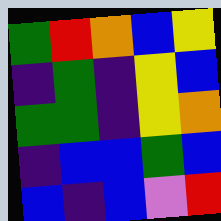[["green", "red", "orange", "blue", "yellow"], ["indigo", "green", "indigo", "yellow", "blue"], ["green", "green", "indigo", "yellow", "orange"], ["indigo", "blue", "blue", "green", "blue"], ["blue", "indigo", "blue", "violet", "red"]]